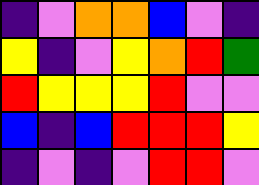[["indigo", "violet", "orange", "orange", "blue", "violet", "indigo"], ["yellow", "indigo", "violet", "yellow", "orange", "red", "green"], ["red", "yellow", "yellow", "yellow", "red", "violet", "violet"], ["blue", "indigo", "blue", "red", "red", "red", "yellow"], ["indigo", "violet", "indigo", "violet", "red", "red", "violet"]]